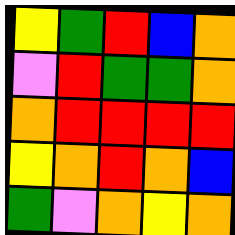[["yellow", "green", "red", "blue", "orange"], ["violet", "red", "green", "green", "orange"], ["orange", "red", "red", "red", "red"], ["yellow", "orange", "red", "orange", "blue"], ["green", "violet", "orange", "yellow", "orange"]]